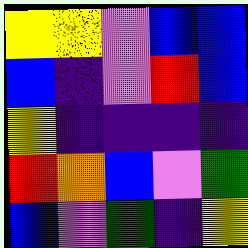[["yellow", "yellow", "violet", "blue", "blue"], ["blue", "indigo", "violet", "red", "blue"], ["yellow", "indigo", "indigo", "indigo", "indigo"], ["red", "orange", "blue", "violet", "green"], ["blue", "violet", "green", "indigo", "yellow"]]